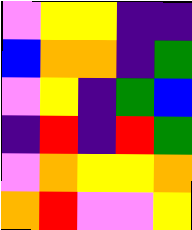[["violet", "yellow", "yellow", "indigo", "indigo"], ["blue", "orange", "orange", "indigo", "green"], ["violet", "yellow", "indigo", "green", "blue"], ["indigo", "red", "indigo", "red", "green"], ["violet", "orange", "yellow", "yellow", "orange"], ["orange", "red", "violet", "violet", "yellow"]]